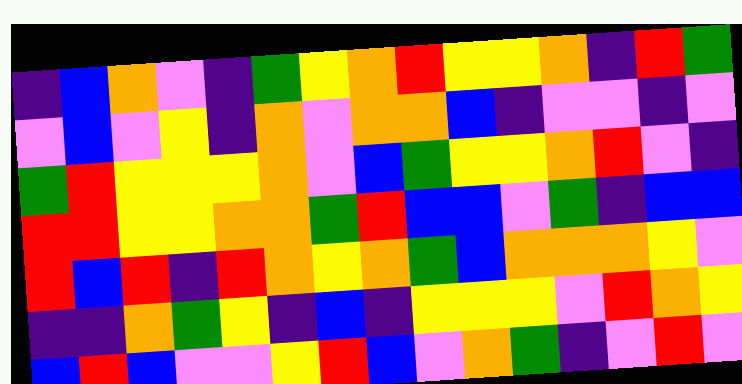[["indigo", "blue", "orange", "violet", "indigo", "green", "yellow", "orange", "red", "yellow", "yellow", "orange", "indigo", "red", "green"], ["violet", "blue", "violet", "yellow", "indigo", "orange", "violet", "orange", "orange", "blue", "indigo", "violet", "violet", "indigo", "violet"], ["green", "red", "yellow", "yellow", "yellow", "orange", "violet", "blue", "green", "yellow", "yellow", "orange", "red", "violet", "indigo"], ["red", "red", "yellow", "yellow", "orange", "orange", "green", "red", "blue", "blue", "violet", "green", "indigo", "blue", "blue"], ["red", "blue", "red", "indigo", "red", "orange", "yellow", "orange", "green", "blue", "orange", "orange", "orange", "yellow", "violet"], ["indigo", "indigo", "orange", "green", "yellow", "indigo", "blue", "indigo", "yellow", "yellow", "yellow", "violet", "red", "orange", "yellow"], ["blue", "red", "blue", "violet", "violet", "yellow", "red", "blue", "violet", "orange", "green", "indigo", "violet", "red", "violet"]]